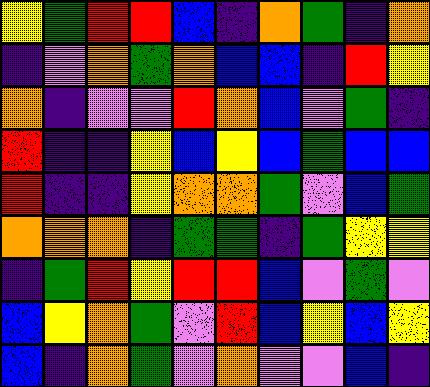[["yellow", "green", "red", "red", "blue", "indigo", "orange", "green", "indigo", "orange"], ["indigo", "violet", "orange", "green", "orange", "blue", "blue", "indigo", "red", "yellow"], ["orange", "indigo", "violet", "violet", "red", "orange", "blue", "violet", "green", "indigo"], ["red", "indigo", "indigo", "yellow", "blue", "yellow", "blue", "green", "blue", "blue"], ["red", "indigo", "indigo", "yellow", "orange", "orange", "green", "violet", "blue", "green"], ["orange", "orange", "orange", "indigo", "green", "green", "indigo", "green", "yellow", "yellow"], ["indigo", "green", "red", "yellow", "red", "red", "blue", "violet", "green", "violet"], ["blue", "yellow", "orange", "green", "violet", "red", "blue", "yellow", "blue", "yellow"], ["blue", "indigo", "orange", "green", "violet", "orange", "violet", "violet", "blue", "indigo"]]